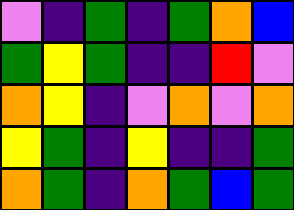[["violet", "indigo", "green", "indigo", "green", "orange", "blue"], ["green", "yellow", "green", "indigo", "indigo", "red", "violet"], ["orange", "yellow", "indigo", "violet", "orange", "violet", "orange"], ["yellow", "green", "indigo", "yellow", "indigo", "indigo", "green"], ["orange", "green", "indigo", "orange", "green", "blue", "green"]]